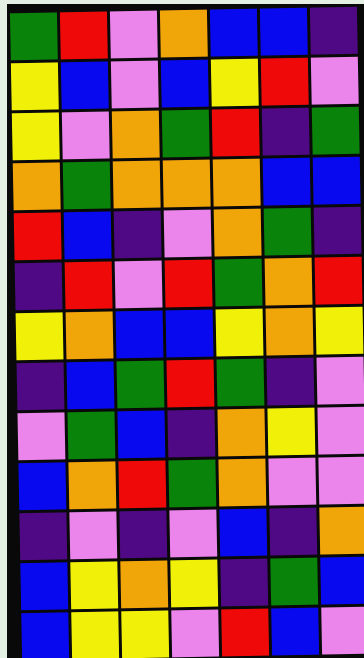[["green", "red", "violet", "orange", "blue", "blue", "indigo"], ["yellow", "blue", "violet", "blue", "yellow", "red", "violet"], ["yellow", "violet", "orange", "green", "red", "indigo", "green"], ["orange", "green", "orange", "orange", "orange", "blue", "blue"], ["red", "blue", "indigo", "violet", "orange", "green", "indigo"], ["indigo", "red", "violet", "red", "green", "orange", "red"], ["yellow", "orange", "blue", "blue", "yellow", "orange", "yellow"], ["indigo", "blue", "green", "red", "green", "indigo", "violet"], ["violet", "green", "blue", "indigo", "orange", "yellow", "violet"], ["blue", "orange", "red", "green", "orange", "violet", "violet"], ["indigo", "violet", "indigo", "violet", "blue", "indigo", "orange"], ["blue", "yellow", "orange", "yellow", "indigo", "green", "blue"], ["blue", "yellow", "yellow", "violet", "red", "blue", "violet"]]